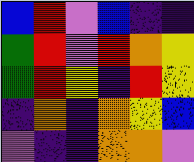[["blue", "red", "violet", "blue", "indigo", "indigo"], ["green", "red", "violet", "red", "orange", "yellow"], ["green", "red", "yellow", "indigo", "red", "yellow"], ["indigo", "orange", "indigo", "orange", "yellow", "blue"], ["violet", "indigo", "indigo", "orange", "orange", "violet"]]